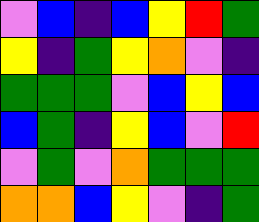[["violet", "blue", "indigo", "blue", "yellow", "red", "green"], ["yellow", "indigo", "green", "yellow", "orange", "violet", "indigo"], ["green", "green", "green", "violet", "blue", "yellow", "blue"], ["blue", "green", "indigo", "yellow", "blue", "violet", "red"], ["violet", "green", "violet", "orange", "green", "green", "green"], ["orange", "orange", "blue", "yellow", "violet", "indigo", "green"]]